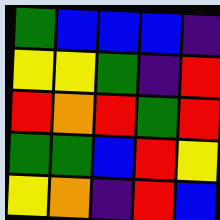[["green", "blue", "blue", "blue", "indigo"], ["yellow", "yellow", "green", "indigo", "red"], ["red", "orange", "red", "green", "red"], ["green", "green", "blue", "red", "yellow"], ["yellow", "orange", "indigo", "red", "blue"]]